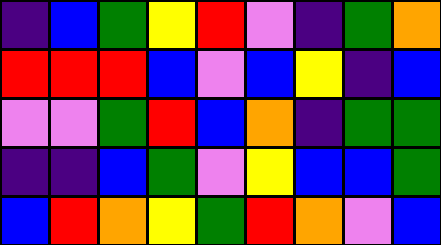[["indigo", "blue", "green", "yellow", "red", "violet", "indigo", "green", "orange"], ["red", "red", "red", "blue", "violet", "blue", "yellow", "indigo", "blue"], ["violet", "violet", "green", "red", "blue", "orange", "indigo", "green", "green"], ["indigo", "indigo", "blue", "green", "violet", "yellow", "blue", "blue", "green"], ["blue", "red", "orange", "yellow", "green", "red", "orange", "violet", "blue"]]